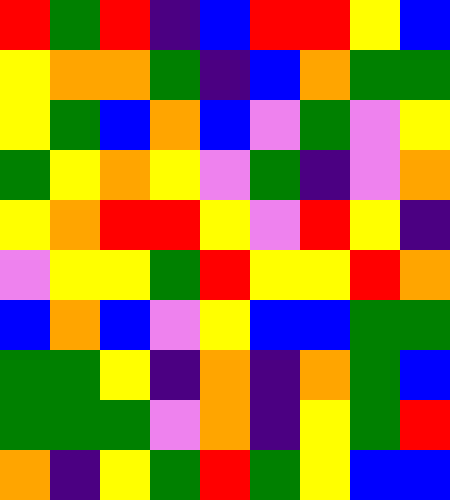[["red", "green", "red", "indigo", "blue", "red", "red", "yellow", "blue"], ["yellow", "orange", "orange", "green", "indigo", "blue", "orange", "green", "green"], ["yellow", "green", "blue", "orange", "blue", "violet", "green", "violet", "yellow"], ["green", "yellow", "orange", "yellow", "violet", "green", "indigo", "violet", "orange"], ["yellow", "orange", "red", "red", "yellow", "violet", "red", "yellow", "indigo"], ["violet", "yellow", "yellow", "green", "red", "yellow", "yellow", "red", "orange"], ["blue", "orange", "blue", "violet", "yellow", "blue", "blue", "green", "green"], ["green", "green", "yellow", "indigo", "orange", "indigo", "orange", "green", "blue"], ["green", "green", "green", "violet", "orange", "indigo", "yellow", "green", "red"], ["orange", "indigo", "yellow", "green", "red", "green", "yellow", "blue", "blue"]]